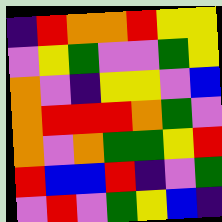[["indigo", "red", "orange", "orange", "red", "yellow", "yellow"], ["violet", "yellow", "green", "violet", "violet", "green", "yellow"], ["orange", "violet", "indigo", "yellow", "yellow", "violet", "blue"], ["orange", "red", "red", "red", "orange", "green", "violet"], ["orange", "violet", "orange", "green", "green", "yellow", "red"], ["red", "blue", "blue", "red", "indigo", "violet", "green"], ["violet", "red", "violet", "green", "yellow", "blue", "indigo"]]